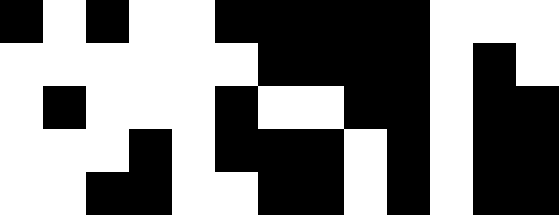[["black", "white", "black", "white", "white", "black", "black", "black", "black", "black", "white", "white", "white"], ["white", "white", "white", "white", "white", "white", "black", "black", "black", "black", "white", "black", "white"], ["white", "black", "white", "white", "white", "black", "white", "white", "black", "black", "white", "black", "black"], ["white", "white", "white", "black", "white", "black", "black", "black", "white", "black", "white", "black", "black"], ["white", "white", "black", "black", "white", "white", "black", "black", "white", "black", "white", "black", "black"]]